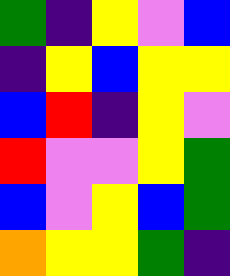[["green", "indigo", "yellow", "violet", "blue"], ["indigo", "yellow", "blue", "yellow", "yellow"], ["blue", "red", "indigo", "yellow", "violet"], ["red", "violet", "violet", "yellow", "green"], ["blue", "violet", "yellow", "blue", "green"], ["orange", "yellow", "yellow", "green", "indigo"]]